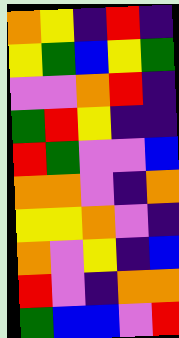[["orange", "yellow", "indigo", "red", "indigo"], ["yellow", "green", "blue", "yellow", "green"], ["violet", "violet", "orange", "red", "indigo"], ["green", "red", "yellow", "indigo", "indigo"], ["red", "green", "violet", "violet", "blue"], ["orange", "orange", "violet", "indigo", "orange"], ["yellow", "yellow", "orange", "violet", "indigo"], ["orange", "violet", "yellow", "indigo", "blue"], ["red", "violet", "indigo", "orange", "orange"], ["green", "blue", "blue", "violet", "red"]]